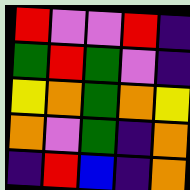[["red", "violet", "violet", "red", "indigo"], ["green", "red", "green", "violet", "indigo"], ["yellow", "orange", "green", "orange", "yellow"], ["orange", "violet", "green", "indigo", "orange"], ["indigo", "red", "blue", "indigo", "orange"]]